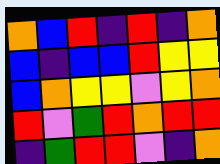[["orange", "blue", "red", "indigo", "red", "indigo", "orange"], ["blue", "indigo", "blue", "blue", "red", "yellow", "yellow"], ["blue", "orange", "yellow", "yellow", "violet", "yellow", "orange"], ["red", "violet", "green", "red", "orange", "red", "red"], ["indigo", "green", "red", "red", "violet", "indigo", "orange"]]